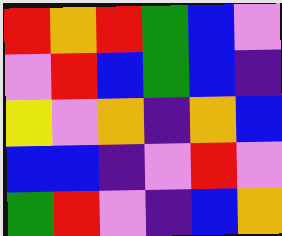[["red", "orange", "red", "green", "blue", "violet"], ["violet", "red", "blue", "green", "blue", "indigo"], ["yellow", "violet", "orange", "indigo", "orange", "blue"], ["blue", "blue", "indigo", "violet", "red", "violet"], ["green", "red", "violet", "indigo", "blue", "orange"]]